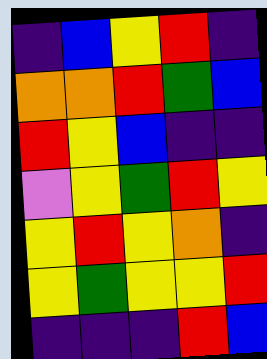[["indigo", "blue", "yellow", "red", "indigo"], ["orange", "orange", "red", "green", "blue"], ["red", "yellow", "blue", "indigo", "indigo"], ["violet", "yellow", "green", "red", "yellow"], ["yellow", "red", "yellow", "orange", "indigo"], ["yellow", "green", "yellow", "yellow", "red"], ["indigo", "indigo", "indigo", "red", "blue"]]